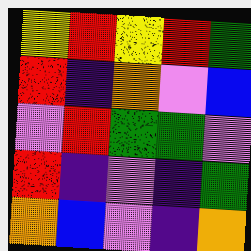[["yellow", "red", "yellow", "red", "green"], ["red", "indigo", "orange", "violet", "blue"], ["violet", "red", "green", "green", "violet"], ["red", "indigo", "violet", "indigo", "green"], ["orange", "blue", "violet", "indigo", "orange"]]